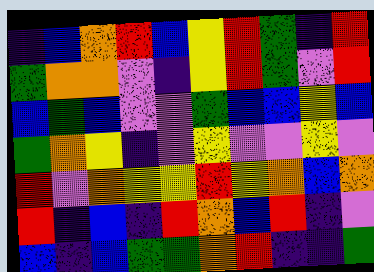[["indigo", "blue", "orange", "red", "blue", "yellow", "red", "green", "indigo", "red"], ["green", "orange", "orange", "violet", "indigo", "yellow", "red", "green", "violet", "red"], ["blue", "green", "blue", "violet", "violet", "green", "blue", "blue", "yellow", "blue"], ["green", "orange", "yellow", "indigo", "violet", "yellow", "violet", "violet", "yellow", "violet"], ["red", "violet", "orange", "yellow", "yellow", "red", "yellow", "orange", "blue", "orange"], ["red", "indigo", "blue", "indigo", "red", "orange", "blue", "red", "indigo", "violet"], ["blue", "indigo", "blue", "green", "green", "orange", "red", "indigo", "indigo", "green"]]